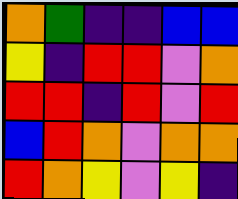[["orange", "green", "indigo", "indigo", "blue", "blue"], ["yellow", "indigo", "red", "red", "violet", "orange"], ["red", "red", "indigo", "red", "violet", "red"], ["blue", "red", "orange", "violet", "orange", "orange"], ["red", "orange", "yellow", "violet", "yellow", "indigo"]]